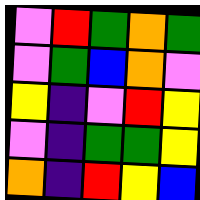[["violet", "red", "green", "orange", "green"], ["violet", "green", "blue", "orange", "violet"], ["yellow", "indigo", "violet", "red", "yellow"], ["violet", "indigo", "green", "green", "yellow"], ["orange", "indigo", "red", "yellow", "blue"]]